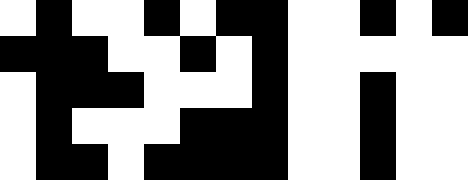[["white", "black", "white", "white", "black", "white", "black", "black", "white", "white", "black", "white", "black"], ["black", "black", "black", "white", "white", "black", "white", "black", "white", "white", "white", "white", "white"], ["white", "black", "black", "black", "white", "white", "white", "black", "white", "white", "black", "white", "white"], ["white", "black", "white", "white", "white", "black", "black", "black", "white", "white", "black", "white", "white"], ["white", "black", "black", "white", "black", "black", "black", "black", "white", "white", "black", "white", "white"]]